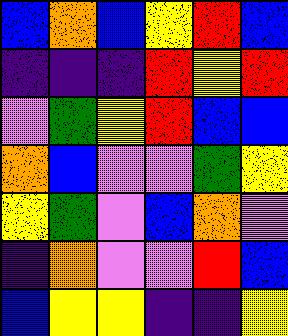[["blue", "orange", "blue", "yellow", "red", "blue"], ["indigo", "indigo", "indigo", "red", "yellow", "red"], ["violet", "green", "yellow", "red", "blue", "blue"], ["orange", "blue", "violet", "violet", "green", "yellow"], ["yellow", "green", "violet", "blue", "orange", "violet"], ["indigo", "orange", "violet", "violet", "red", "blue"], ["blue", "yellow", "yellow", "indigo", "indigo", "yellow"]]